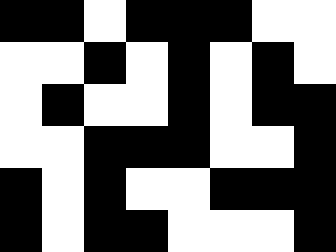[["black", "black", "white", "black", "black", "black", "white", "white"], ["white", "white", "black", "white", "black", "white", "black", "white"], ["white", "black", "white", "white", "black", "white", "black", "black"], ["white", "white", "black", "black", "black", "white", "white", "black"], ["black", "white", "black", "white", "white", "black", "black", "black"], ["black", "white", "black", "black", "white", "white", "white", "black"]]